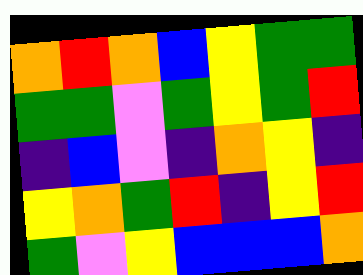[["orange", "red", "orange", "blue", "yellow", "green", "green"], ["green", "green", "violet", "green", "yellow", "green", "red"], ["indigo", "blue", "violet", "indigo", "orange", "yellow", "indigo"], ["yellow", "orange", "green", "red", "indigo", "yellow", "red"], ["green", "violet", "yellow", "blue", "blue", "blue", "orange"]]